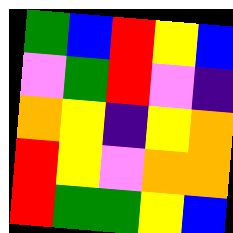[["green", "blue", "red", "yellow", "blue"], ["violet", "green", "red", "violet", "indigo"], ["orange", "yellow", "indigo", "yellow", "orange"], ["red", "yellow", "violet", "orange", "orange"], ["red", "green", "green", "yellow", "blue"]]